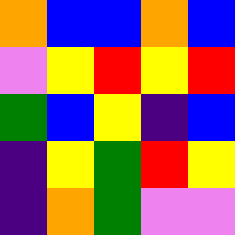[["orange", "blue", "blue", "orange", "blue"], ["violet", "yellow", "red", "yellow", "red"], ["green", "blue", "yellow", "indigo", "blue"], ["indigo", "yellow", "green", "red", "yellow"], ["indigo", "orange", "green", "violet", "violet"]]